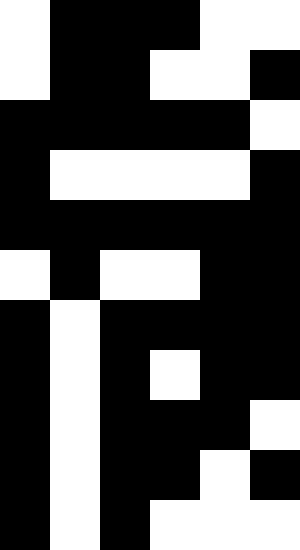[["white", "black", "black", "black", "white", "white"], ["white", "black", "black", "white", "white", "black"], ["black", "black", "black", "black", "black", "white"], ["black", "white", "white", "white", "white", "black"], ["black", "black", "black", "black", "black", "black"], ["white", "black", "white", "white", "black", "black"], ["black", "white", "black", "black", "black", "black"], ["black", "white", "black", "white", "black", "black"], ["black", "white", "black", "black", "black", "white"], ["black", "white", "black", "black", "white", "black"], ["black", "white", "black", "white", "white", "white"]]